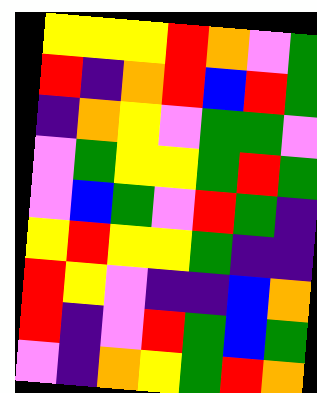[["yellow", "yellow", "yellow", "red", "orange", "violet", "green"], ["red", "indigo", "orange", "red", "blue", "red", "green"], ["indigo", "orange", "yellow", "violet", "green", "green", "violet"], ["violet", "green", "yellow", "yellow", "green", "red", "green"], ["violet", "blue", "green", "violet", "red", "green", "indigo"], ["yellow", "red", "yellow", "yellow", "green", "indigo", "indigo"], ["red", "yellow", "violet", "indigo", "indigo", "blue", "orange"], ["red", "indigo", "violet", "red", "green", "blue", "green"], ["violet", "indigo", "orange", "yellow", "green", "red", "orange"]]